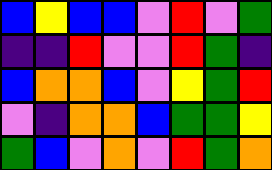[["blue", "yellow", "blue", "blue", "violet", "red", "violet", "green"], ["indigo", "indigo", "red", "violet", "violet", "red", "green", "indigo"], ["blue", "orange", "orange", "blue", "violet", "yellow", "green", "red"], ["violet", "indigo", "orange", "orange", "blue", "green", "green", "yellow"], ["green", "blue", "violet", "orange", "violet", "red", "green", "orange"]]